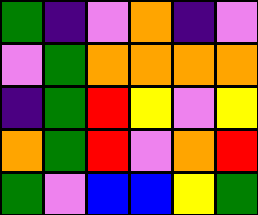[["green", "indigo", "violet", "orange", "indigo", "violet"], ["violet", "green", "orange", "orange", "orange", "orange"], ["indigo", "green", "red", "yellow", "violet", "yellow"], ["orange", "green", "red", "violet", "orange", "red"], ["green", "violet", "blue", "blue", "yellow", "green"]]